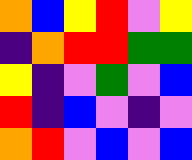[["orange", "blue", "yellow", "red", "violet", "yellow"], ["indigo", "orange", "red", "red", "green", "green"], ["yellow", "indigo", "violet", "green", "violet", "blue"], ["red", "indigo", "blue", "violet", "indigo", "violet"], ["orange", "red", "violet", "blue", "violet", "blue"]]